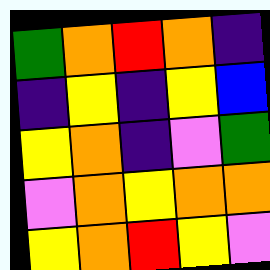[["green", "orange", "red", "orange", "indigo"], ["indigo", "yellow", "indigo", "yellow", "blue"], ["yellow", "orange", "indigo", "violet", "green"], ["violet", "orange", "yellow", "orange", "orange"], ["yellow", "orange", "red", "yellow", "violet"]]